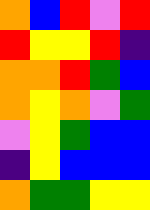[["orange", "blue", "red", "violet", "red"], ["red", "yellow", "yellow", "red", "indigo"], ["orange", "orange", "red", "green", "blue"], ["orange", "yellow", "orange", "violet", "green"], ["violet", "yellow", "green", "blue", "blue"], ["indigo", "yellow", "blue", "blue", "blue"], ["orange", "green", "green", "yellow", "yellow"]]